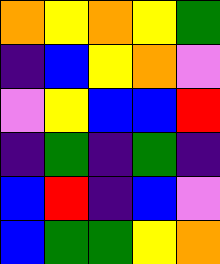[["orange", "yellow", "orange", "yellow", "green"], ["indigo", "blue", "yellow", "orange", "violet"], ["violet", "yellow", "blue", "blue", "red"], ["indigo", "green", "indigo", "green", "indigo"], ["blue", "red", "indigo", "blue", "violet"], ["blue", "green", "green", "yellow", "orange"]]